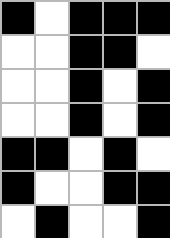[["black", "white", "black", "black", "black"], ["white", "white", "black", "black", "white"], ["white", "white", "black", "white", "black"], ["white", "white", "black", "white", "black"], ["black", "black", "white", "black", "white"], ["black", "white", "white", "black", "black"], ["white", "black", "white", "white", "black"]]